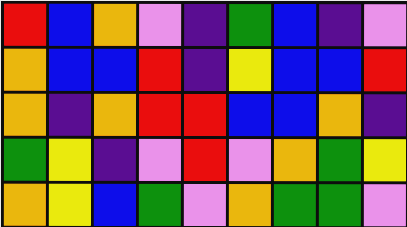[["red", "blue", "orange", "violet", "indigo", "green", "blue", "indigo", "violet"], ["orange", "blue", "blue", "red", "indigo", "yellow", "blue", "blue", "red"], ["orange", "indigo", "orange", "red", "red", "blue", "blue", "orange", "indigo"], ["green", "yellow", "indigo", "violet", "red", "violet", "orange", "green", "yellow"], ["orange", "yellow", "blue", "green", "violet", "orange", "green", "green", "violet"]]